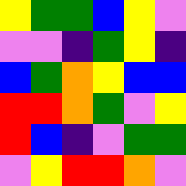[["yellow", "green", "green", "blue", "yellow", "violet"], ["violet", "violet", "indigo", "green", "yellow", "indigo"], ["blue", "green", "orange", "yellow", "blue", "blue"], ["red", "red", "orange", "green", "violet", "yellow"], ["red", "blue", "indigo", "violet", "green", "green"], ["violet", "yellow", "red", "red", "orange", "violet"]]